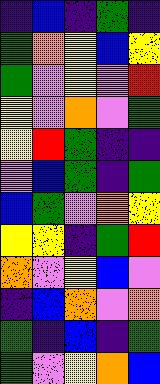[["indigo", "blue", "indigo", "green", "indigo"], ["green", "orange", "yellow", "blue", "yellow"], ["green", "violet", "yellow", "violet", "red"], ["yellow", "violet", "orange", "violet", "green"], ["yellow", "red", "green", "indigo", "indigo"], ["violet", "blue", "green", "indigo", "green"], ["blue", "green", "violet", "orange", "yellow"], ["yellow", "yellow", "indigo", "green", "red"], ["orange", "violet", "yellow", "blue", "violet"], ["indigo", "blue", "orange", "violet", "orange"], ["green", "indigo", "blue", "indigo", "green"], ["green", "violet", "yellow", "orange", "blue"]]